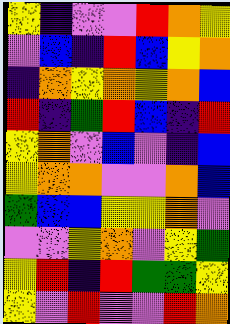[["yellow", "indigo", "violet", "violet", "red", "orange", "yellow"], ["violet", "blue", "indigo", "red", "blue", "yellow", "orange"], ["indigo", "orange", "yellow", "orange", "yellow", "orange", "blue"], ["red", "indigo", "green", "red", "blue", "indigo", "red"], ["yellow", "orange", "violet", "blue", "violet", "indigo", "blue"], ["yellow", "orange", "orange", "violet", "violet", "orange", "blue"], ["green", "blue", "blue", "yellow", "yellow", "orange", "violet"], ["violet", "violet", "yellow", "orange", "violet", "yellow", "green"], ["yellow", "red", "indigo", "red", "green", "green", "yellow"], ["yellow", "violet", "red", "violet", "violet", "red", "orange"]]